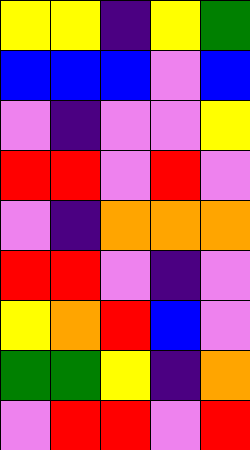[["yellow", "yellow", "indigo", "yellow", "green"], ["blue", "blue", "blue", "violet", "blue"], ["violet", "indigo", "violet", "violet", "yellow"], ["red", "red", "violet", "red", "violet"], ["violet", "indigo", "orange", "orange", "orange"], ["red", "red", "violet", "indigo", "violet"], ["yellow", "orange", "red", "blue", "violet"], ["green", "green", "yellow", "indigo", "orange"], ["violet", "red", "red", "violet", "red"]]